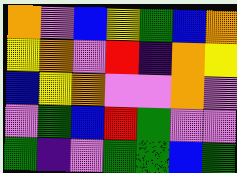[["orange", "violet", "blue", "yellow", "green", "blue", "orange"], ["yellow", "orange", "violet", "red", "indigo", "orange", "yellow"], ["blue", "yellow", "orange", "violet", "violet", "orange", "violet"], ["violet", "green", "blue", "red", "green", "violet", "violet"], ["green", "indigo", "violet", "green", "green", "blue", "green"]]